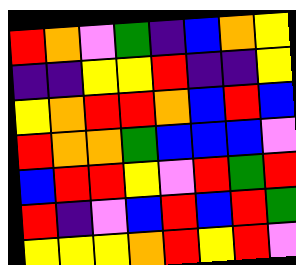[["red", "orange", "violet", "green", "indigo", "blue", "orange", "yellow"], ["indigo", "indigo", "yellow", "yellow", "red", "indigo", "indigo", "yellow"], ["yellow", "orange", "red", "red", "orange", "blue", "red", "blue"], ["red", "orange", "orange", "green", "blue", "blue", "blue", "violet"], ["blue", "red", "red", "yellow", "violet", "red", "green", "red"], ["red", "indigo", "violet", "blue", "red", "blue", "red", "green"], ["yellow", "yellow", "yellow", "orange", "red", "yellow", "red", "violet"]]